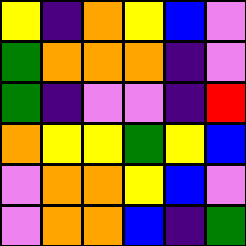[["yellow", "indigo", "orange", "yellow", "blue", "violet"], ["green", "orange", "orange", "orange", "indigo", "violet"], ["green", "indigo", "violet", "violet", "indigo", "red"], ["orange", "yellow", "yellow", "green", "yellow", "blue"], ["violet", "orange", "orange", "yellow", "blue", "violet"], ["violet", "orange", "orange", "blue", "indigo", "green"]]